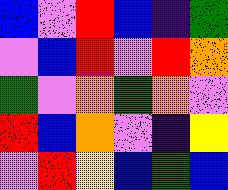[["blue", "violet", "red", "blue", "indigo", "green"], ["violet", "blue", "red", "violet", "red", "orange"], ["green", "violet", "orange", "green", "orange", "violet"], ["red", "blue", "orange", "violet", "indigo", "yellow"], ["violet", "red", "yellow", "blue", "green", "blue"]]